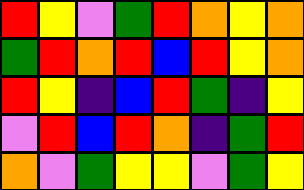[["red", "yellow", "violet", "green", "red", "orange", "yellow", "orange"], ["green", "red", "orange", "red", "blue", "red", "yellow", "orange"], ["red", "yellow", "indigo", "blue", "red", "green", "indigo", "yellow"], ["violet", "red", "blue", "red", "orange", "indigo", "green", "red"], ["orange", "violet", "green", "yellow", "yellow", "violet", "green", "yellow"]]